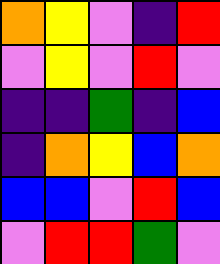[["orange", "yellow", "violet", "indigo", "red"], ["violet", "yellow", "violet", "red", "violet"], ["indigo", "indigo", "green", "indigo", "blue"], ["indigo", "orange", "yellow", "blue", "orange"], ["blue", "blue", "violet", "red", "blue"], ["violet", "red", "red", "green", "violet"]]